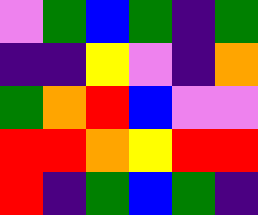[["violet", "green", "blue", "green", "indigo", "green"], ["indigo", "indigo", "yellow", "violet", "indigo", "orange"], ["green", "orange", "red", "blue", "violet", "violet"], ["red", "red", "orange", "yellow", "red", "red"], ["red", "indigo", "green", "blue", "green", "indigo"]]